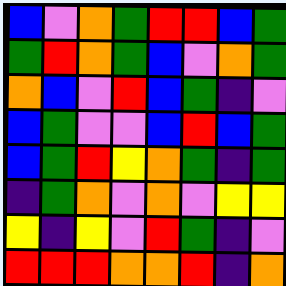[["blue", "violet", "orange", "green", "red", "red", "blue", "green"], ["green", "red", "orange", "green", "blue", "violet", "orange", "green"], ["orange", "blue", "violet", "red", "blue", "green", "indigo", "violet"], ["blue", "green", "violet", "violet", "blue", "red", "blue", "green"], ["blue", "green", "red", "yellow", "orange", "green", "indigo", "green"], ["indigo", "green", "orange", "violet", "orange", "violet", "yellow", "yellow"], ["yellow", "indigo", "yellow", "violet", "red", "green", "indigo", "violet"], ["red", "red", "red", "orange", "orange", "red", "indigo", "orange"]]